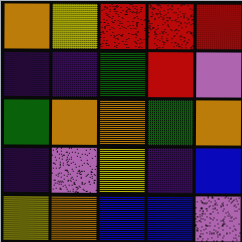[["orange", "yellow", "red", "red", "red"], ["indigo", "indigo", "green", "red", "violet"], ["green", "orange", "orange", "green", "orange"], ["indigo", "violet", "yellow", "indigo", "blue"], ["yellow", "orange", "blue", "blue", "violet"]]